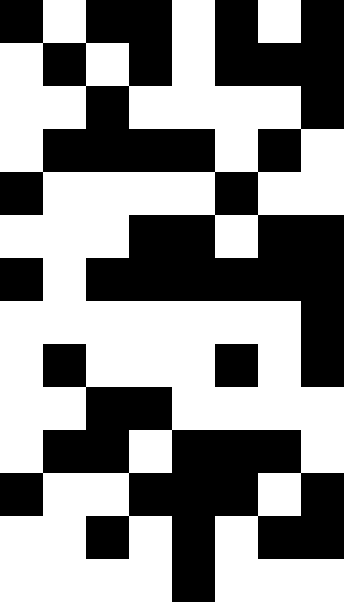[["black", "white", "black", "black", "white", "black", "white", "black"], ["white", "black", "white", "black", "white", "black", "black", "black"], ["white", "white", "black", "white", "white", "white", "white", "black"], ["white", "black", "black", "black", "black", "white", "black", "white"], ["black", "white", "white", "white", "white", "black", "white", "white"], ["white", "white", "white", "black", "black", "white", "black", "black"], ["black", "white", "black", "black", "black", "black", "black", "black"], ["white", "white", "white", "white", "white", "white", "white", "black"], ["white", "black", "white", "white", "white", "black", "white", "black"], ["white", "white", "black", "black", "white", "white", "white", "white"], ["white", "black", "black", "white", "black", "black", "black", "white"], ["black", "white", "white", "black", "black", "black", "white", "black"], ["white", "white", "black", "white", "black", "white", "black", "black"], ["white", "white", "white", "white", "black", "white", "white", "white"]]